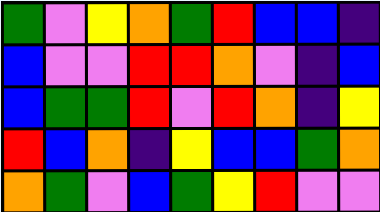[["green", "violet", "yellow", "orange", "green", "red", "blue", "blue", "indigo"], ["blue", "violet", "violet", "red", "red", "orange", "violet", "indigo", "blue"], ["blue", "green", "green", "red", "violet", "red", "orange", "indigo", "yellow"], ["red", "blue", "orange", "indigo", "yellow", "blue", "blue", "green", "orange"], ["orange", "green", "violet", "blue", "green", "yellow", "red", "violet", "violet"]]